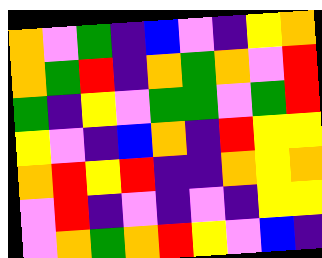[["orange", "violet", "green", "indigo", "blue", "violet", "indigo", "yellow", "orange"], ["orange", "green", "red", "indigo", "orange", "green", "orange", "violet", "red"], ["green", "indigo", "yellow", "violet", "green", "green", "violet", "green", "red"], ["yellow", "violet", "indigo", "blue", "orange", "indigo", "red", "yellow", "yellow"], ["orange", "red", "yellow", "red", "indigo", "indigo", "orange", "yellow", "orange"], ["violet", "red", "indigo", "violet", "indigo", "violet", "indigo", "yellow", "yellow"], ["violet", "orange", "green", "orange", "red", "yellow", "violet", "blue", "indigo"]]